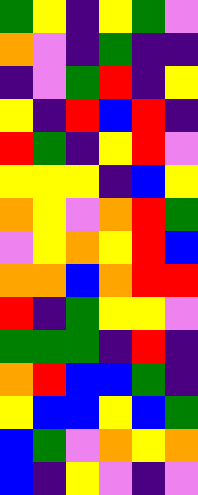[["green", "yellow", "indigo", "yellow", "green", "violet"], ["orange", "violet", "indigo", "green", "indigo", "indigo"], ["indigo", "violet", "green", "red", "indigo", "yellow"], ["yellow", "indigo", "red", "blue", "red", "indigo"], ["red", "green", "indigo", "yellow", "red", "violet"], ["yellow", "yellow", "yellow", "indigo", "blue", "yellow"], ["orange", "yellow", "violet", "orange", "red", "green"], ["violet", "yellow", "orange", "yellow", "red", "blue"], ["orange", "orange", "blue", "orange", "red", "red"], ["red", "indigo", "green", "yellow", "yellow", "violet"], ["green", "green", "green", "indigo", "red", "indigo"], ["orange", "red", "blue", "blue", "green", "indigo"], ["yellow", "blue", "blue", "yellow", "blue", "green"], ["blue", "green", "violet", "orange", "yellow", "orange"], ["blue", "indigo", "yellow", "violet", "indigo", "violet"]]